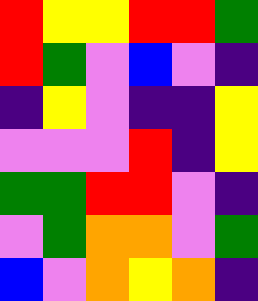[["red", "yellow", "yellow", "red", "red", "green"], ["red", "green", "violet", "blue", "violet", "indigo"], ["indigo", "yellow", "violet", "indigo", "indigo", "yellow"], ["violet", "violet", "violet", "red", "indigo", "yellow"], ["green", "green", "red", "red", "violet", "indigo"], ["violet", "green", "orange", "orange", "violet", "green"], ["blue", "violet", "orange", "yellow", "orange", "indigo"]]